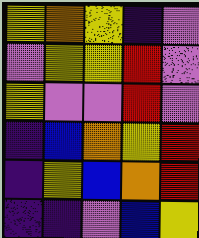[["yellow", "orange", "yellow", "indigo", "violet"], ["violet", "yellow", "yellow", "red", "violet"], ["yellow", "violet", "violet", "red", "violet"], ["indigo", "blue", "orange", "yellow", "red"], ["indigo", "yellow", "blue", "orange", "red"], ["indigo", "indigo", "violet", "blue", "yellow"]]